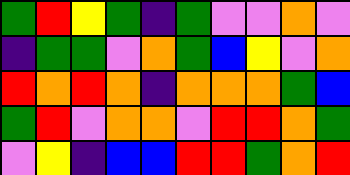[["green", "red", "yellow", "green", "indigo", "green", "violet", "violet", "orange", "violet"], ["indigo", "green", "green", "violet", "orange", "green", "blue", "yellow", "violet", "orange"], ["red", "orange", "red", "orange", "indigo", "orange", "orange", "orange", "green", "blue"], ["green", "red", "violet", "orange", "orange", "violet", "red", "red", "orange", "green"], ["violet", "yellow", "indigo", "blue", "blue", "red", "red", "green", "orange", "red"]]